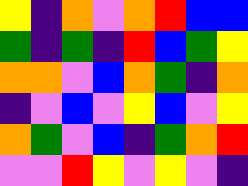[["yellow", "indigo", "orange", "violet", "orange", "red", "blue", "blue"], ["green", "indigo", "green", "indigo", "red", "blue", "green", "yellow"], ["orange", "orange", "violet", "blue", "orange", "green", "indigo", "orange"], ["indigo", "violet", "blue", "violet", "yellow", "blue", "violet", "yellow"], ["orange", "green", "violet", "blue", "indigo", "green", "orange", "red"], ["violet", "violet", "red", "yellow", "violet", "yellow", "violet", "indigo"]]